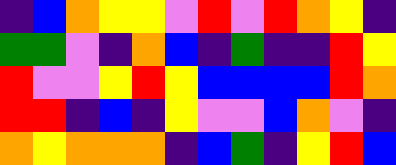[["indigo", "blue", "orange", "yellow", "yellow", "violet", "red", "violet", "red", "orange", "yellow", "indigo"], ["green", "green", "violet", "indigo", "orange", "blue", "indigo", "green", "indigo", "indigo", "red", "yellow"], ["red", "violet", "violet", "yellow", "red", "yellow", "blue", "blue", "blue", "blue", "red", "orange"], ["red", "red", "indigo", "blue", "indigo", "yellow", "violet", "violet", "blue", "orange", "violet", "indigo"], ["orange", "yellow", "orange", "orange", "orange", "indigo", "blue", "green", "indigo", "yellow", "red", "blue"]]